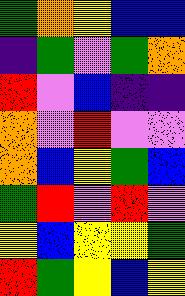[["green", "orange", "yellow", "blue", "blue"], ["indigo", "green", "violet", "green", "orange"], ["red", "violet", "blue", "indigo", "indigo"], ["orange", "violet", "red", "violet", "violet"], ["orange", "blue", "yellow", "green", "blue"], ["green", "red", "violet", "red", "violet"], ["yellow", "blue", "yellow", "yellow", "green"], ["red", "green", "yellow", "blue", "yellow"]]